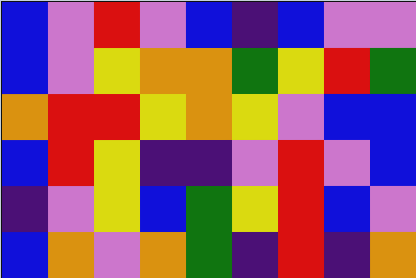[["blue", "violet", "red", "violet", "blue", "indigo", "blue", "violet", "violet"], ["blue", "violet", "yellow", "orange", "orange", "green", "yellow", "red", "green"], ["orange", "red", "red", "yellow", "orange", "yellow", "violet", "blue", "blue"], ["blue", "red", "yellow", "indigo", "indigo", "violet", "red", "violet", "blue"], ["indigo", "violet", "yellow", "blue", "green", "yellow", "red", "blue", "violet"], ["blue", "orange", "violet", "orange", "green", "indigo", "red", "indigo", "orange"]]